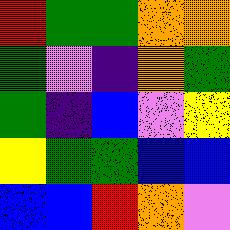[["red", "green", "green", "orange", "orange"], ["green", "violet", "indigo", "orange", "green"], ["green", "indigo", "blue", "violet", "yellow"], ["yellow", "green", "green", "blue", "blue"], ["blue", "blue", "red", "orange", "violet"]]